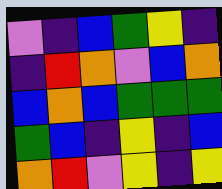[["violet", "indigo", "blue", "green", "yellow", "indigo"], ["indigo", "red", "orange", "violet", "blue", "orange"], ["blue", "orange", "blue", "green", "green", "green"], ["green", "blue", "indigo", "yellow", "indigo", "blue"], ["orange", "red", "violet", "yellow", "indigo", "yellow"]]